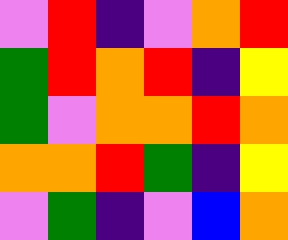[["violet", "red", "indigo", "violet", "orange", "red"], ["green", "red", "orange", "red", "indigo", "yellow"], ["green", "violet", "orange", "orange", "red", "orange"], ["orange", "orange", "red", "green", "indigo", "yellow"], ["violet", "green", "indigo", "violet", "blue", "orange"]]